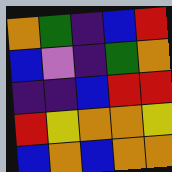[["orange", "green", "indigo", "blue", "red"], ["blue", "violet", "indigo", "green", "orange"], ["indigo", "indigo", "blue", "red", "red"], ["red", "yellow", "orange", "orange", "yellow"], ["blue", "orange", "blue", "orange", "orange"]]